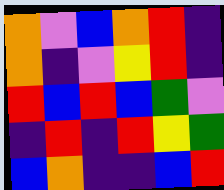[["orange", "violet", "blue", "orange", "red", "indigo"], ["orange", "indigo", "violet", "yellow", "red", "indigo"], ["red", "blue", "red", "blue", "green", "violet"], ["indigo", "red", "indigo", "red", "yellow", "green"], ["blue", "orange", "indigo", "indigo", "blue", "red"]]